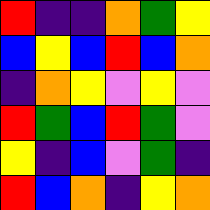[["red", "indigo", "indigo", "orange", "green", "yellow"], ["blue", "yellow", "blue", "red", "blue", "orange"], ["indigo", "orange", "yellow", "violet", "yellow", "violet"], ["red", "green", "blue", "red", "green", "violet"], ["yellow", "indigo", "blue", "violet", "green", "indigo"], ["red", "blue", "orange", "indigo", "yellow", "orange"]]